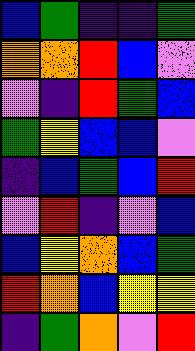[["blue", "green", "indigo", "indigo", "green"], ["orange", "orange", "red", "blue", "violet"], ["violet", "indigo", "red", "green", "blue"], ["green", "yellow", "blue", "blue", "violet"], ["indigo", "blue", "green", "blue", "red"], ["violet", "red", "indigo", "violet", "blue"], ["blue", "yellow", "orange", "blue", "green"], ["red", "orange", "blue", "yellow", "yellow"], ["indigo", "green", "orange", "violet", "red"]]